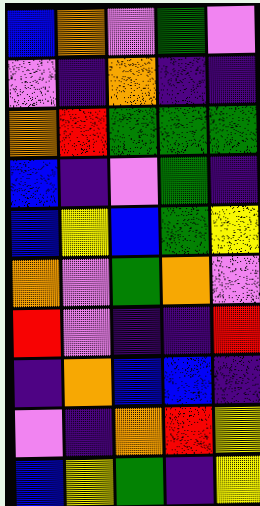[["blue", "orange", "violet", "green", "violet"], ["violet", "indigo", "orange", "indigo", "indigo"], ["orange", "red", "green", "green", "green"], ["blue", "indigo", "violet", "green", "indigo"], ["blue", "yellow", "blue", "green", "yellow"], ["orange", "violet", "green", "orange", "violet"], ["red", "violet", "indigo", "indigo", "red"], ["indigo", "orange", "blue", "blue", "indigo"], ["violet", "indigo", "orange", "red", "yellow"], ["blue", "yellow", "green", "indigo", "yellow"]]